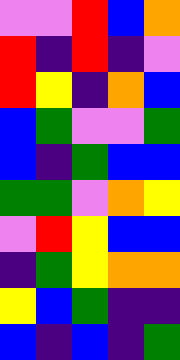[["violet", "violet", "red", "blue", "orange"], ["red", "indigo", "red", "indigo", "violet"], ["red", "yellow", "indigo", "orange", "blue"], ["blue", "green", "violet", "violet", "green"], ["blue", "indigo", "green", "blue", "blue"], ["green", "green", "violet", "orange", "yellow"], ["violet", "red", "yellow", "blue", "blue"], ["indigo", "green", "yellow", "orange", "orange"], ["yellow", "blue", "green", "indigo", "indigo"], ["blue", "indigo", "blue", "indigo", "green"]]